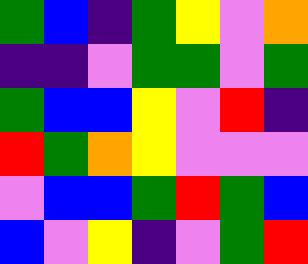[["green", "blue", "indigo", "green", "yellow", "violet", "orange"], ["indigo", "indigo", "violet", "green", "green", "violet", "green"], ["green", "blue", "blue", "yellow", "violet", "red", "indigo"], ["red", "green", "orange", "yellow", "violet", "violet", "violet"], ["violet", "blue", "blue", "green", "red", "green", "blue"], ["blue", "violet", "yellow", "indigo", "violet", "green", "red"]]